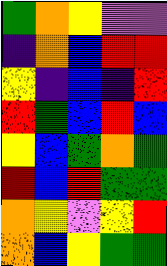[["green", "orange", "yellow", "violet", "violet"], ["indigo", "orange", "blue", "red", "red"], ["yellow", "indigo", "blue", "indigo", "red"], ["red", "green", "blue", "red", "blue"], ["yellow", "blue", "green", "orange", "green"], ["red", "blue", "red", "green", "green"], ["orange", "yellow", "violet", "yellow", "red"], ["orange", "blue", "yellow", "green", "green"]]